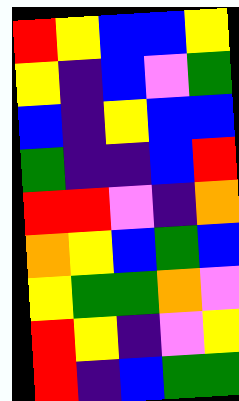[["red", "yellow", "blue", "blue", "yellow"], ["yellow", "indigo", "blue", "violet", "green"], ["blue", "indigo", "yellow", "blue", "blue"], ["green", "indigo", "indigo", "blue", "red"], ["red", "red", "violet", "indigo", "orange"], ["orange", "yellow", "blue", "green", "blue"], ["yellow", "green", "green", "orange", "violet"], ["red", "yellow", "indigo", "violet", "yellow"], ["red", "indigo", "blue", "green", "green"]]